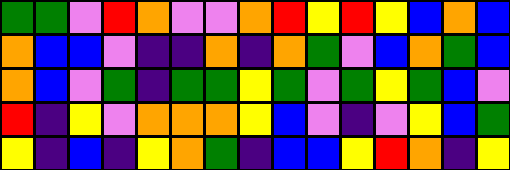[["green", "green", "violet", "red", "orange", "violet", "violet", "orange", "red", "yellow", "red", "yellow", "blue", "orange", "blue"], ["orange", "blue", "blue", "violet", "indigo", "indigo", "orange", "indigo", "orange", "green", "violet", "blue", "orange", "green", "blue"], ["orange", "blue", "violet", "green", "indigo", "green", "green", "yellow", "green", "violet", "green", "yellow", "green", "blue", "violet"], ["red", "indigo", "yellow", "violet", "orange", "orange", "orange", "yellow", "blue", "violet", "indigo", "violet", "yellow", "blue", "green"], ["yellow", "indigo", "blue", "indigo", "yellow", "orange", "green", "indigo", "blue", "blue", "yellow", "red", "orange", "indigo", "yellow"]]